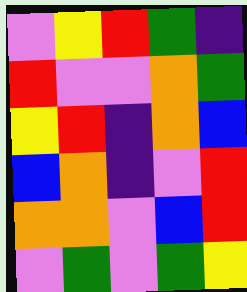[["violet", "yellow", "red", "green", "indigo"], ["red", "violet", "violet", "orange", "green"], ["yellow", "red", "indigo", "orange", "blue"], ["blue", "orange", "indigo", "violet", "red"], ["orange", "orange", "violet", "blue", "red"], ["violet", "green", "violet", "green", "yellow"]]